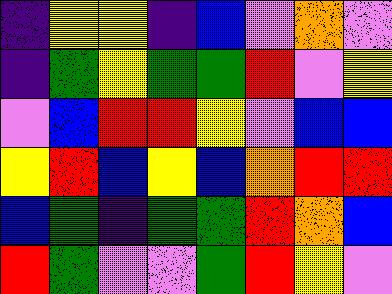[["indigo", "yellow", "yellow", "indigo", "blue", "violet", "orange", "violet"], ["indigo", "green", "yellow", "green", "green", "red", "violet", "yellow"], ["violet", "blue", "red", "red", "yellow", "violet", "blue", "blue"], ["yellow", "red", "blue", "yellow", "blue", "orange", "red", "red"], ["blue", "green", "indigo", "green", "green", "red", "orange", "blue"], ["red", "green", "violet", "violet", "green", "red", "yellow", "violet"]]